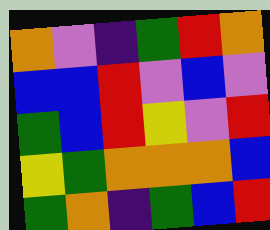[["orange", "violet", "indigo", "green", "red", "orange"], ["blue", "blue", "red", "violet", "blue", "violet"], ["green", "blue", "red", "yellow", "violet", "red"], ["yellow", "green", "orange", "orange", "orange", "blue"], ["green", "orange", "indigo", "green", "blue", "red"]]